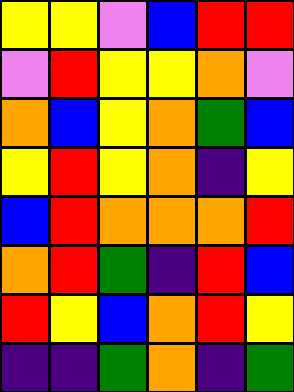[["yellow", "yellow", "violet", "blue", "red", "red"], ["violet", "red", "yellow", "yellow", "orange", "violet"], ["orange", "blue", "yellow", "orange", "green", "blue"], ["yellow", "red", "yellow", "orange", "indigo", "yellow"], ["blue", "red", "orange", "orange", "orange", "red"], ["orange", "red", "green", "indigo", "red", "blue"], ["red", "yellow", "blue", "orange", "red", "yellow"], ["indigo", "indigo", "green", "orange", "indigo", "green"]]